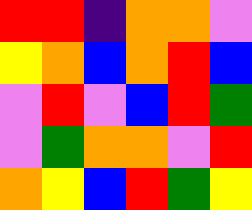[["red", "red", "indigo", "orange", "orange", "violet"], ["yellow", "orange", "blue", "orange", "red", "blue"], ["violet", "red", "violet", "blue", "red", "green"], ["violet", "green", "orange", "orange", "violet", "red"], ["orange", "yellow", "blue", "red", "green", "yellow"]]